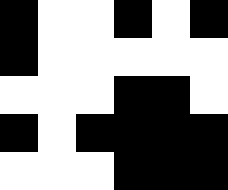[["black", "white", "white", "black", "white", "black"], ["black", "white", "white", "white", "white", "white"], ["white", "white", "white", "black", "black", "white"], ["black", "white", "black", "black", "black", "black"], ["white", "white", "white", "black", "black", "black"]]